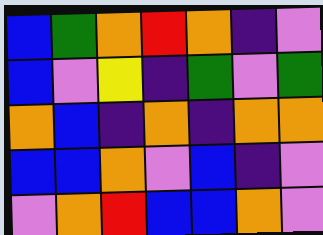[["blue", "green", "orange", "red", "orange", "indigo", "violet"], ["blue", "violet", "yellow", "indigo", "green", "violet", "green"], ["orange", "blue", "indigo", "orange", "indigo", "orange", "orange"], ["blue", "blue", "orange", "violet", "blue", "indigo", "violet"], ["violet", "orange", "red", "blue", "blue", "orange", "violet"]]